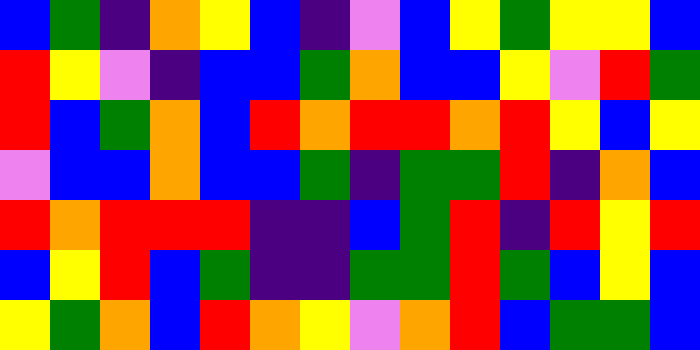[["blue", "green", "indigo", "orange", "yellow", "blue", "indigo", "violet", "blue", "yellow", "green", "yellow", "yellow", "blue"], ["red", "yellow", "violet", "indigo", "blue", "blue", "green", "orange", "blue", "blue", "yellow", "violet", "red", "green"], ["red", "blue", "green", "orange", "blue", "red", "orange", "red", "red", "orange", "red", "yellow", "blue", "yellow"], ["violet", "blue", "blue", "orange", "blue", "blue", "green", "indigo", "green", "green", "red", "indigo", "orange", "blue"], ["red", "orange", "red", "red", "red", "indigo", "indigo", "blue", "green", "red", "indigo", "red", "yellow", "red"], ["blue", "yellow", "red", "blue", "green", "indigo", "indigo", "green", "green", "red", "green", "blue", "yellow", "blue"], ["yellow", "green", "orange", "blue", "red", "orange", "yellow", "violet", "orange", "red", "blue", "green", "green", "blue"]]